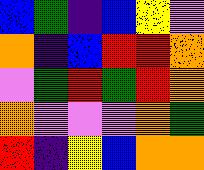[["blue", "green", "indigo", "blue", "yellow", "violet"], ["orange", "indigo", "blue", "red", "red", "orange"], ["violet", "green", "red", "green", "red", "orange"], ["orange", "violet", "violet", "violet", "orange", "green"], ["red", "indigo", "yellow", "blue", "orange", "orange"]]